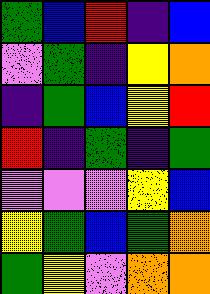[["green", "blue", "red", "indigo", "blue"], ["violet", "green", "indigo", "yellow", "orange"], ["indigo", "green", "blue", "yellow", "red"], ["red", "indigo", "green", "indigo", "green"], ["violet", "violet", "violet", "yellow", "blue"], ["yellow", "green", "blue", "green", "orange"], ["green", "yellow", "violet", "orange", "orange"]]